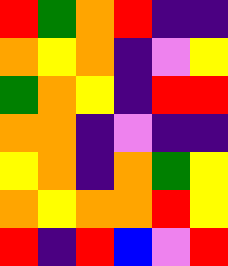[["red", "green", "orange", "red", "indigo", "indigo"], ["orange", "yellow", "orange", "indigo", "violet", "yellow"], ["green", "orange", "yellow", "indigo", "red", "red"], ["orange", "orange", "indigo", "violet", "indigo", "indigo"], ["yellow", "orange", "indigo", "orange", "green", "yellow"], ["orange", "yellow", "orange", "orange", "red", "yellow"], ["red", "indigo", "red", "blue", "violet", "red"]]